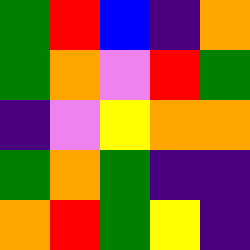[["green", "red", "blue", "indigo", "orange"], ["green", "orange", "violet", "red", "green"], ["indigo", "violet", "yellow", "orange", "orange"], ["green", "orange", "green", "indigo", "indigo"], ["orange", "red", "green", "yellow", "indigo"]]